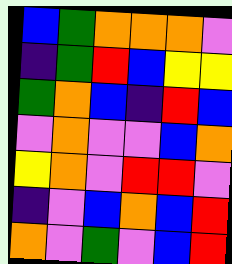[["blue", "green", "orange", "orange", "orange", "violet"], ["indigo", "green", "red", "blue", "yellow", "yellow"], ["green", "orange", "blue", "indigo", "red", "blue"], ["violet", "orange", "violet", "violet", "blue", "orange"], ["yellow", "orange", "violet", "red", "red", "violet"], ["indigo", "violet", "blue", "orange", "blue", "red"], ["orange", "violet", "green", "violet", "blue", "red"]]